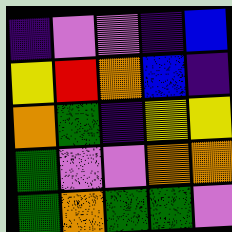[["indigo", "violet", "violet", "indigo", "blue"], ["yellow", "red", "orange", "blue", "indigo"], ["orange", "green", "indigo", "yellow", "yellow"], ["green", "violet", "violet", "orange", "orange"], ["green", "orange", "green", "green", "violet"]]